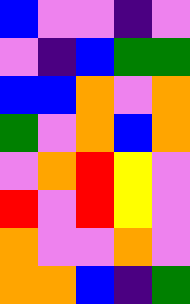[["blue", "violet", "violet", "indigo", "violet"], ["violet", "indigo", "blue", "green", "green"], ["blue", "blue", "orange", "violet", "orange"], ["green", "violet", "orange", "blue", "orange"], ["violet", "orange", "red", "yellow", "violet"], ["red", "violet", "red", "yellow", "violet"], ["orange", "violet", "violet", "orange", "violet"], ["orange", "orange", "blue", "indigo", "green"]]